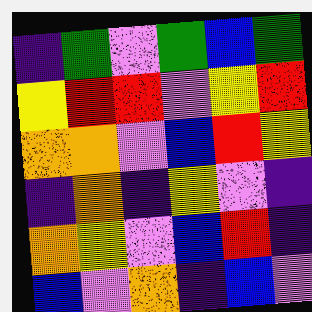[["indigo", "green", "violet", "green", "blue", "green"], ["yellow", "red", "red", "violet", "yellow", "red"], ["orange", "orange", "violet", "blue", "red", "yellow"], ["indigo", "orange", "indigo", "yellow", "violet", "indigo"], ["orange", "yellow", "violet", "blue", "red", "indigo"], ["blue", "violet", "orange", "indigo", "blue", "violet"]]